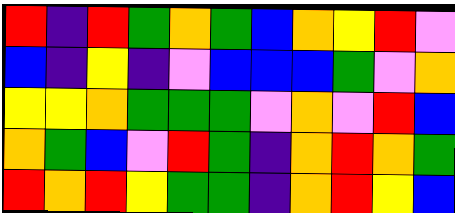[["red", "indigo", "red", "green", "orange", "green", "blue", "orange", "yellow", "red", "violet"], ["blue", "indigo", "yellow", "indigo", "violet", "blue", "blue", "blue", "green", "violet", "orange"], ["yellow", "yellow", "orange", "green", "green", "green", "violet", "orange", "violet", "red", "blue"], ["orange", "green", "blue", "violet", "red", "green", "indigo", "orange", "red", "orange", "green"], ["red", "orange", "red", "yellow", "green", "green", "indigo", "orange", "red", "yellow", "blue"]]